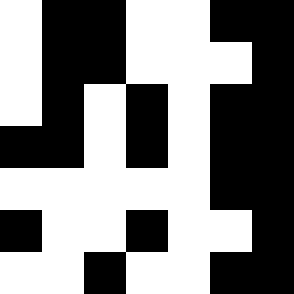[["white", "black", "black", "white", "white", "black", "black"], ["white", "black", "black", "white", "white", "white", "black"], ["white", "black", "white", "black", "white", "black", "black"], ["black", "black", "white", "black", "white", "black", "black"], ["white", "white", "white", "white", "white", "black", "black"], ["black", "white", "white", "black", "white", "white", "black"], ["white", "white", "black", "white", "white", "black", "black"]]